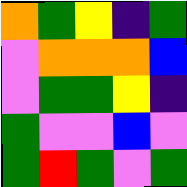[["orange", "green", "yellow", "indigo", "green"], ["violet", "orange", "orange", "orange", "blue"], ["violet", "green", "green", "yellow", "indigo"], ["green", "violet", "violet", "blue", "violet"], ["green", "red", "green", "violet", "green"]]